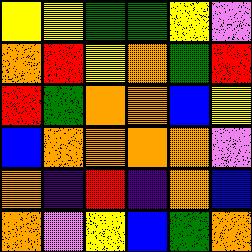[["yellow", "yellow", "green", "green", "yellow", "violet"], ["orange", "red", "yellow", "orange", "green", "red"], ["red", "green", "orange", "orange", "blue", "yellow"], ["blue", "orange", "orange", "orange", "orange", "violet"], ["orange", "indigo", "red", "indigo", "orange", "blue"], ["orange", "violet", "yellow", "blue", "green", "orange"]]